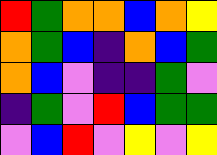[["red", "green", "orange", "orange", "blue", "orange", "yellow"], ["orange", "green", "blue", "indigo", "orange", "blue", "green"], ["orange", "blue", "violet", "indigo", "indigo", "green", "violet"], ["indigo", "green", "violet", "red", "blue", "green", "green"], ["violet", "blue", "red", "violet", "yellow", "violet", "yellow"]]